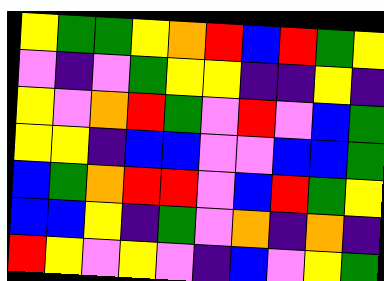[["yellow", "green", "green", "yellow", "orange", "red", "blue", "red", "green", "yellow"], ["violet", "indigo", "violet", "green", "yellow", "yellow", "indigo", "indigo", "yellow", "indigo"], ["yellow", "violet", "orange", "red", "green", "violet", "red", "violet", "blue", "green"], ["yellow", "yellow", "indigo", "blue", "blue", "violet", "violet", "blue", "blue", "green"], ["blue", "green", "orange", "red", "red", "violet", "blue", "red", "green", "yellow"], ["blue", "blue", "yellow", "indigo", "green", "violet", "orange", "indigo", "orange", "indigo"], ["red", "yellow", "violet", "yellow", "violet", "indigo", "blue", "violet", "yellow", "green"]]